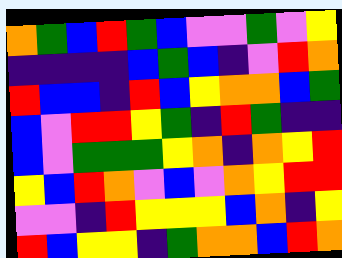[["orange", "green", "blue", "red", "green", "blue", "violet", "violet", "green", "violet", "yellow"], ["indigo", "indigo", "indigo", "indigo", "blue", "green", "blue", "indigo", "violet", "red", "orange"], ["red", "blue", "blue", "indigo", "red", "blue", "yellow", "orange", "orange", "blue", "green"], ["blue", "violet", "red", "red", "yellow", "green", "indigo", "red", "green", "indigo", "indigo"], ["blue", "violet", "green", "green", "green", "yellow", "orange", "indigo", "orange", "yellow", "red"], ["yellow", "blue", "red", "orange", "violet", "blue", "violet", "orange", "yellow", "red", "red"], ["violet", "violet", "indigo", "red", "yellow", "yellow", "yellow", "blue", "orange", "indigo", "yellow"], ["red", "blue", "yellow", "yellow", "indigo", "green", "orange", "orange", "blue", "red", "orange"]]